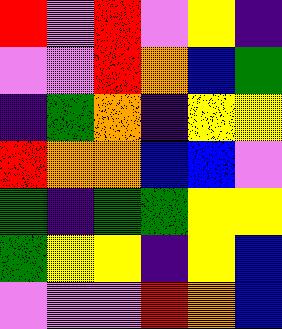[["red", "violet", "red", "violet", "yellow", "indigo"], ["violet", "violet", "red", "orange", "blue", "green"], ["indigo", "green", "orange", "indigo", "yellow", "yellow"], ["red", "orange", "orange", "blue", "blue", "violet"], ["green", "indigo", "green", "green", "yellow", "yellow"], ["green", "yellow", "yellow", "indigo", "yellow", "blue"], ["violet", "violet", "violet", "red", "orange", "blue"]]